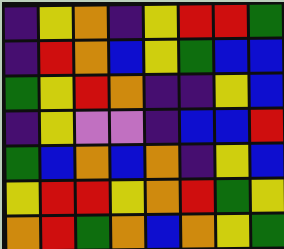[["indigo", "yellow", "orange", "indigo", "yellow", "red", "red", "green"], ["indigo", "red", "orange", "blue", "yellow", "green", "blue", "blue"], ["green", "yellow", "red", "orange", "indigo", "indigo", "yellow", "blue"], ["indigo", "yellow", "violet", "violet", "indigo", "blue", "blue", "red"], ["green", "blue", "orange", "blue", "orange", "indigo", "yellow", "blue"], ["yellow", "red", "red", "yellow", "orange", "red", "green", "yellow"], ["orange", "red", "green", "orange", "blue", "orange", "yellow", "green"]]